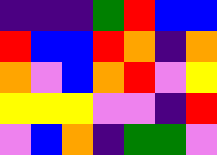[["indigo", "indigo", "indigo", "green", "red", "blue", "blue"], ["red", "blue", "blue", "red", "orange", "indigo", "orange"], ["orange", "violet", "blue", "orange", "red", "violet", "yellow"], ["yellow", "yellow", "yellow", "violet", "violet", "indigo", "red"], ["violet", "blue", "orange", "indigo", "green", "green", "violet"]]